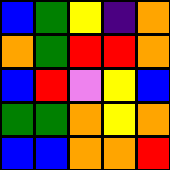[["blue", "green", "yellow", "indigo", "orange"], ["orange", "green", "red", "red", "orange"], ["blue", "red", "violet", "yellow", "blue"], ["green", "green", "orange", "yellow", "orange"], ["blue", "blue", "orange", "orange", "red"]]